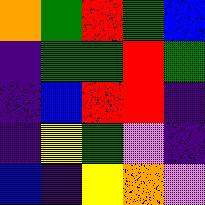[["orange", "green", "red", "green", "blue"], ["indigo", "green", "green", "red", "green"], ["indigo", "blue", "red", "red", "indigo"], ["indigo", "yellow", "green", "violet", "indigo"], ["blue", "indigo", "yellow", "orange", "violet"]]